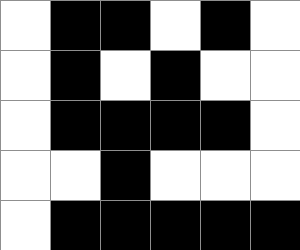[["white", "black", "black", "white", "black", "white"], ["white", "black", "white", "black", "white", "white"], ["white", "black", "black", "black", "black", "white"], ["white", "white", "black", "white", "white", "white"], ["white", "black", "black", "black", "black", "black"]]